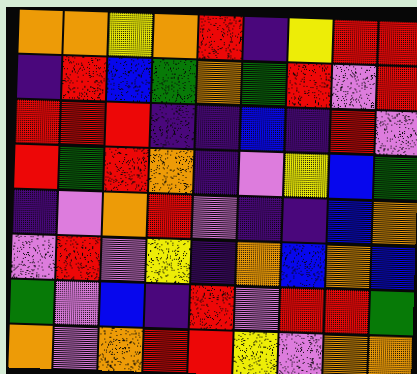[["orange", "orange", "yellow", "orange", "red", "indigo", "yellow", "red", "red"], ["indigo", "red", "blue", "green", "orange", "green", "red", "violet", "red"], ["red", "red", "red", "indigo", "indigo", "blue", "indigo", "red", "violet"], ["red", "green", "red", "orange", "indigo", "violet", "yellow", "blue", "green"], ["indigo", "violet", "orange", "red", "violet", "indigo", "indigo", "blue", "orange"], ["violet", "red", "violet", "yellow", "indigo", "orange", "blue", "orange", "blue"], ["green", "violet", "blue", "indigo", "red", "violet", "red", "red", "green"], ["orange", "violet", "orange", "red", "red", "yellow", "violet", "orange", "orange"]]